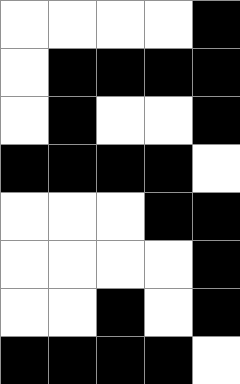[["white", "white", "white", "white", "black"], ["white", "black", "black", "black", "black"], ["white", "black", "white", "white", "black"], ["black", "black", "black", "black", "white"], ["white", "white", "white", "black", "black"], ["white", "white", "white", "white", "black"], ["white", "white", "black", "white", "black"], ["black", "black", "black", "black", "white"]]